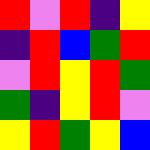[["red", "violet", "red", "indigo", "yellow"], ["indigo", "red", "blue", "green", "red"], ["violet", "red", "yellow", "red", "green"], ["green", "indigo", "yellow", "red", "violet"], ["yellow", "red", "green", "yellow", "blue"]]